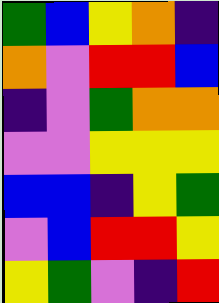[["green", "blue", "yellow", "orange", "indigo"], ["orange", "violet", "red", "red", "blue"], ["indigo", "violet", "green", "orange", "orange"], ["violet", "violet", "yellow", "yellow", "yellow"], ["blue", "blue", "indigo", "yellow", "green"], ["violet", "blue", "red", "red", "yellow"], ["yellow", "green", "violet", "indigo", "red"]]